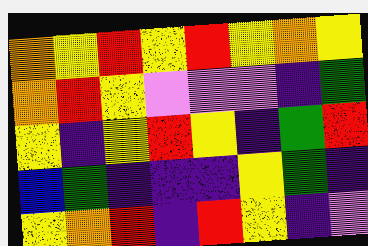[["orange", "yellow", "red", "yellow", "red", "yellow", "orange", "yellow"], ["orange", "red", "yellow", "violet", "violet", "violet", "indigo", "green"], ["yellow", "indigo", "yellow", "red", "yellow", "indigo", "green", "red"], ["blue", "green", "indigo", "indigo", "indigo", "yellow", "green", "indigo"], ["yellow", "orange", "red", "indigo", "red", "yellow", "indigo", "violet"]]